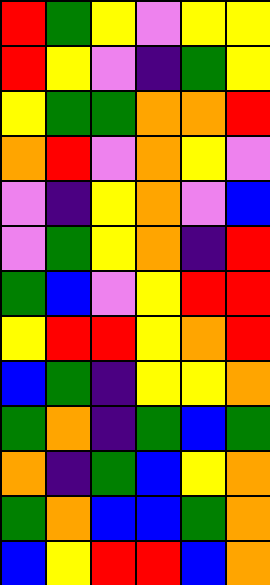[["red", "green", "yellow", "violet", "yellow", "yellow"], ["red", "yellow", "violet", "indigo", "green", "yellow"], ["yellow", "green", "green", "orange", "orange", "red"], ["orange", "red", "violet", "orange", "yellow", "violet"], ["violet", "indigo", "yellow", "orange", "violet", "blue"], ["violet", "green", "yellow", "orange", "indigo", "red"], ["green", "blue", "violet", "yellow", "red", "red"], ["yellow", "red", "red", "yellow", "orange", "red"], ["blue", "green", "indigo", "yellow", "yellow", "orange"], ["green", "orange", "indigo", "green", "blue", "green"], ["orange", "indigo", "green", "blue", "yellow", "orange"], ["green", "orange", "blue", "blue", "green", "orange"], ["blue", "yellow", "red", "red", "blue", "orange"]]